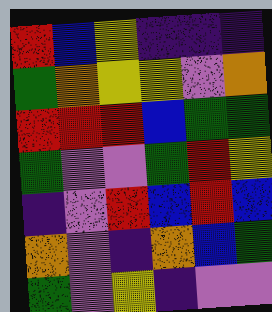[["red", "blue", "yellow", "indigo", "indigo", "indigo"], ["green", "orange", "yellow", "yellow", "violet", "orange"], ["red", "red", "red", "blue", "green", "green"], ["green", "violet", "violet", "green", "red", "yellow"], ["indigo", "violet", "red", "blue", "red", "blue"], ["orange", "violet", "indigo", "orange", "blue", "green"], ["green", "violet", "yellow", "indigo", "violet", "violet"]]